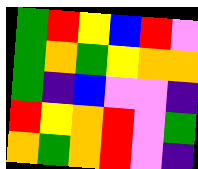[["green", "red", "yellow", "blue", "red", "violet"], ["green", "orange", "green", "yellow", "orange", "orange"], ["green", "indigo", "blue", "violet", "violet", "indigo"], ["red", "yellow", "orange", "red", "violet", "green"], ["orange", "green", "orange", "red", "violet", "indigo"]]